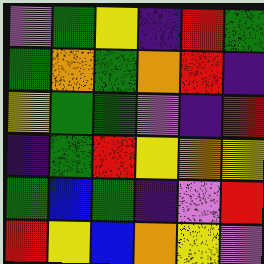[["violet", "green", "yellow", "indigo", "red", "green"], ["green", "orange", "green", "orange", "red", "indigo"], ["yellow", "green", "green", "violet", "indigo", "red"], ["indigo", "green", "red", "yellow", "orange", "yellow"], ["green", "blue", "green", "indigo", "violet", "red"], ["red", "yellow", "blue", "orange", "yellow", "violet"]]